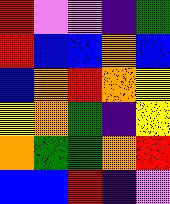[["red", "violet", "violet", "indigo", "green"], ["red", "blue", "blue", "orange", "blue"], ["blue", "orange", "red", "orange", "yellow"], ["yellow", "orange", "green", "indigo", "yellow"], ["orange", "green", "green", "orange", "red"], ["blue", "blue", "red", "indigo", "violet"]]